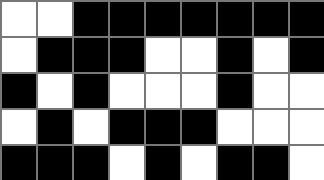[["white", "white", "black", "black", "black", "black", "black", "black", "black"], ["white", "black", "black", "black", "white", "white", "black", "white", "black"], ["black", "white", "black", "white", "white", "white", "black", "white", "white"], ["white", "black", "white", "black", "black", "black", "white", "white", "white"], ["black", "black", "black", "white", "black", "white", "black", "black", "white"]]